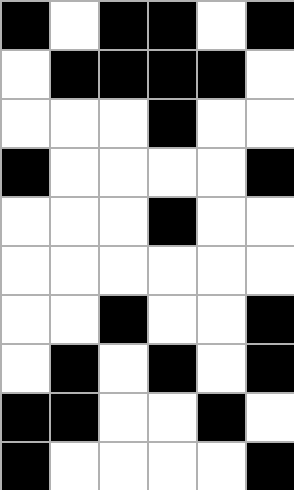[["black", "white", "black", "black", "white", "black"], ["white", "black", "black", "black", "black", "white"], ["white", "white", "white", "black", "white", "white"], ["black", "white", "white", "white", "white", "black"], ["white", "white", "white", "black", "white", "white"], ["white", "white", "white", "white", "white", "white"], ["white", "white", "black", "white", "white", "black"], ["white", "black", "white", "black", "white", "black"], ["black", "black", "white", "white", "black", "white"], ["black", "white", "white", "white", "white", "black"]]